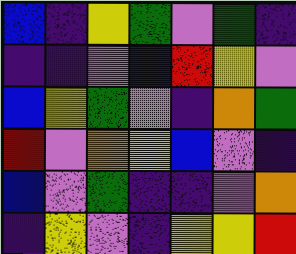[["blue", "indigo", "yellow", "green", "violet", "green", "indigo"], ["indigo", "indigo", "violet", "blue", "red", "yellow", "violet"], ["blue", "yellow", "green", "violet", "indigo", "orange", "green"], ["red", "violet", "orange", "yellow", "blue", "violet", "indigo"], ["blue", "violet", "green", "indigo", "indigo", "violet", "orange"], ["indigo", "yellow", "violet", "indigo", "yellow", "yellow", "red"]]